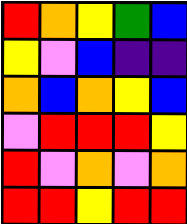[["red", "orange", "yellow", "green", "blue"], ["yellow", "violet", "blue", "indigo", "indigo"], ["orange", "blue", "orange", "yellow", "blue"], ["violet", "red", "red", "red", "yellow"], ["red", "violet", "orange", "violet", "orange"], ["red", "red", "yellow", "red", "red"]]